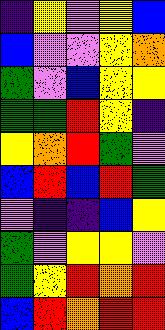[["indigo", "yellow", "violet", "yellow", "blue"], ["blue", "violet", "violet", "yellow", "orange"], ["green", "violet", "blue", "yellow", "yellow"], ["green", "green", "red", "yellow", "indigo"], ["yellow", "orange", "red", "green", "violet"], ["blue", "red", "blue", "red", "green"], ["violet", "indigo", "indigo", "blue", "yellow"], ["green", "violet", "yellow", "yellow", "violet"], ["green", "yellow", "red", "orange", "red"], ["blue", "red", "orange", "red", "red"]]